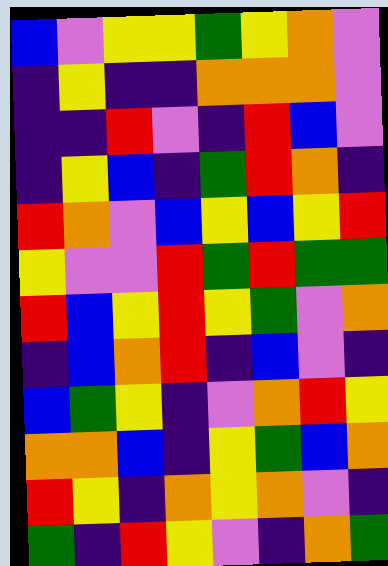[["blue", "violet", "yellow", "yellow", "green", "yellow", "orange", "violet"], ["indigo", "yellow", "indigo", "indigo", "orange", "orange", "orange", "violet"], ["indigo", "indigo", "red", "violet", "indigo", "red", "blue", "violet"], ["indigo", "yellow", "blue", "indigo", "green", "red", "orange", "indigo"], ["red", "orange", "violet", "blue", "yellow", "blue", "yellow", "red"], ["yellow", "violet", "violet", "red", "green", "red", "green", "green"], ["red", "blue", "yellow", "red", "yellow", "green", "violet", "orange"], ["indigo", "blue", "orange", "red", "indigo", "blue", "violet", "indigo"], ["blue", "green", "yellow", "indigo", "violet", "orange", "red", "yellow"], ["orange", "orange", "blue", "indigo", "yellow", "green", "blue", "orange"], ["red", "yellow", "indigo", "orange", "yellow", "orange", "violet", "indigo"], ["green", "indigo", "red", "yellow", "violet", "indigo", "orange", "green"]]